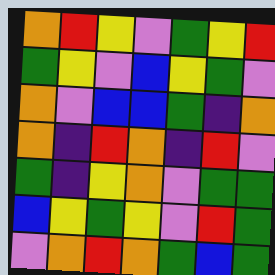[["orange", "red", "yellow", "violet", "green", "yellow", "red"], ["green", "yellow", "violet", "blue", "yellow", "green", "violet"], ["orange", "violet", "blue", "blue", "green", "indigo", "orange"], ["orange", "indigo", "red", "orange", "indigo", "red", "violet"], ["green", "indigo", "yellow", "orange", "violet", "green", "green"], ["blue", "yellow", "green", "yellow", "violet", "red", "green"], ["violet", "orange", "red", "orange", "green", "blue", "green"]]